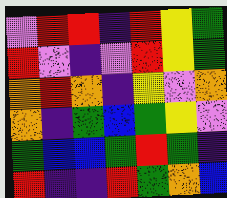[["violet", "red", "red", "indigo", "red", "yellow", "green"], ["red", "violet", "indigo", "violet", "red", "yellow", "green"], ["orange", "red", "orange", "indigo", "yellow", "violet", "orange"], ["orange", "indigo", "green", "blue", "green", "yellow", "violet"], ["green", "blue", "blue", "green", "red", "green", "indigo"], ["red", "indigo", "indigo", "red", "green", "orange", "blue"]]